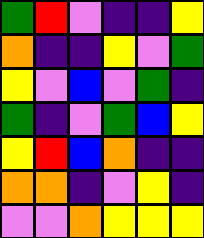[["green", "red", "violet", "indigo", "indigo", "yellow"], ["orange", "indigo", "indigo", "yellow", "violet", "green"], ["yellow", "violet", "blue", "violet", "green", "indigo"], ["green", "indigo", "violet", "green", "blue", "yellow"], ["yellow", "red", "blue", "orange", "indigo", "indigo"], ["orange", "orange", "indigo", "violet", "yellow", "indigo"], ["violet", "violet", "orange", "yellow", "yellow", "yellow"]]